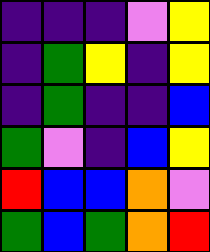[["indigo", "indigo", "indigo", "violet", "yellow"], ["indigo", "green", "yellow", "indigo", "yellow"], ["indigo", "green", "indigo", "indigo", "blue"], ["green", "violet", "indigo", "blue", "yellow"], ["red", "blue", "blue", "orange", "violet"], ["green", "blue", "green", "orange", "red"]]